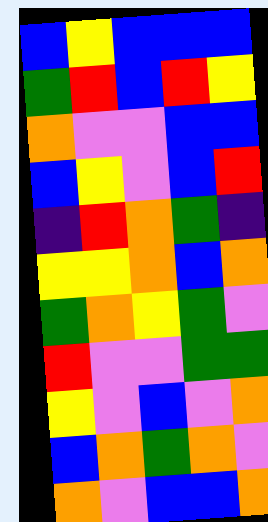[["blue", "yellow", "blue", "blue", "blue"], ["green", "red", "blue", "red", "yellow"], ["orange", "violet", "violet", "blue", "blue"], ["blue", "yellow", "violet", "blue", "red"], ["indigo", "red", "orange", "green", "indigo"], ["yellow", "yellow", "orange", "blue", "orange"], ["green", "orange", "yellow", "green", "violet"], ["red", "violet", "violet", "green", "green"], ["yellow", "violet", "blue", "violet", "orange"], ["blue", "orange", "green", "orange", "violet"], ["orange", "violet", "blue", "blue", "orange"]]